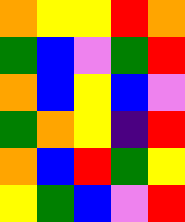[["orange", "yellow", "yellow", "red", "orange"], ["green", "blue", "violet", "green", "red"], ["orange", "blue", "yellow", "blue", "violet"], ["green", "orange", "yellow", "indigo", "red"], ["orange", "blue", "red", "green", "yellow"], ["yellow", "green", "blue", "violet", "red"]]